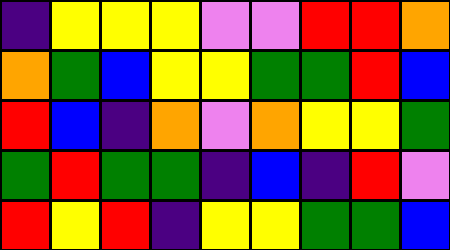[["indigo", "yellow", "yellow", "yellow", "violet", "violet", "red", "red", "orange"], ["orange", "green", "blue", "yellow", "yellow", "green", "green", "red", "blue"], ["red", "blue", "indigo", "orange", "violet", "orange", "yellow", "yellow", "green"], ["green", "red", "green", "green", "indigo", "blue", "indigo", "red", "violet"], ["red", "yellow", "red", "indigo", "yellow", "yellow", "green", "green", "blue"]]